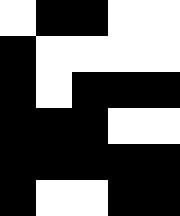[["white", "black", "black", "white", "white"], ["black", "white", "white", "white", "white"], ["black", "white", "black", "black", "black"], ["black", "black", "black", "white", "white"], ["black", "black", "black", "black", "black"], ["black", "white", "white", "black", "black"]]